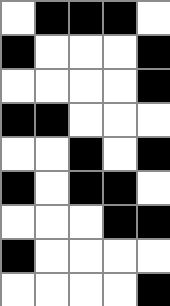[["white", "black", "black", "black", "white"], ["black", "white", "white", "white", "black"], ["white", "white", "white", "white", "black"], ["black", "black", "white", "white", "white"], ["white", "white", "black", "white", "black"], ["black", "white", "black", "black", "white"], ["white", "white", "white", "black", "black"], ["black", "white", "white", "white", "white"], ["white", "white", "white", "white", "black"]]